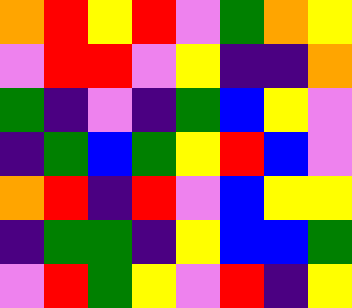[["orange", "red", "yellow", "red", "violet", "green", "orange", "yellow"], ["violet", "red", "red", "violet", "yellow", "indigo", "indigo", "orange"], ["green", "indigo", "violet", "indigo", "green", "blue", "yellow", "violet"], ["indigo", "green", "blue", "green", "yellow", "red", "blue", "violet"], ["orange", "red", "indigo", "red", "violet", "blue", "yellow", "yellow"], ["indigo", "green", "green", "indigo", "yellow", "blue", "blue", "green"], ["violet", "red", "green", "yellow", "violet", "red", "indigo", "yellow"]]